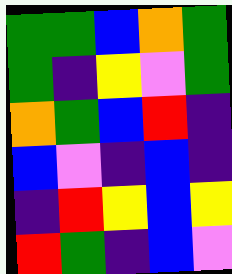[["green", "green", "blue", "orange", "green"], ["green", "indigo", "yellow", "violet", "green"], ["orange", "green", "blue", "red", "indigo"], ["blue", "violet", "indigo", "blue", "indigo"], ["indigo", "red", "yellow", "blue", "yellow"], ["red", "green", "indigo", "blue", "violet"]]